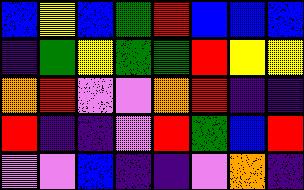[["blue", "yellow", "blue", "green", "red", "blue", "blue", "blue"], ["indigo", "green", "yellow", "green", "green", "red", "yellow", "yellow"], ["orange", "red", "violet", "violet", "orange", "red", "indigo", "indigo"], ["red", "indigo", "indigo", "violet", "red", "green", "blue", "red"], ["violet", "violet", "blue", "indigo", "indigo", "violet", "orange", "indigo"]]